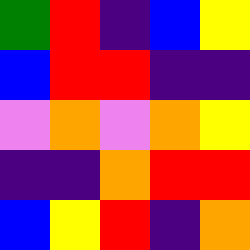[["green", "red", "indigo", "blue", "yellow"], ["blue", "red", "red", "indigo", "indigo"], ["violet", "orange", "violet", "orange", "yellow"], ["indigo", "indigo", "orange", "red", "red"], ["blue", "yellow", "red", "indigo", "orange"]]